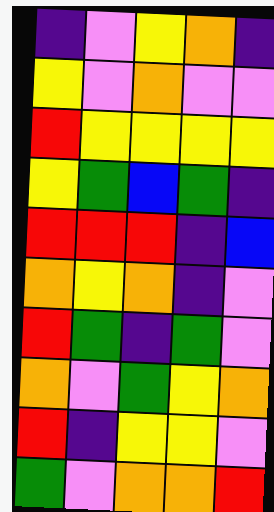[["indigo", "violet", "yellow", "orange", "indigo"], ["yellow", "violet", "orange", "violet", "violet"], ["red", "yellow", "yellow", "yellow", "yellow"], ["yellow", "green", "blue", "green", "indigo"], ["red", "red", "red", "indigo", "blue"], ["orange", "yellow", "orange", "indigo", "violet"], ["red", "green", "indigo", "green", "violet"], ["orange", "violet", "green", "yellow", "orange"], ["red", "indigo", "yellow", "yellow", "violet"], ["green", "violet", "orange", "orange", "red"]]